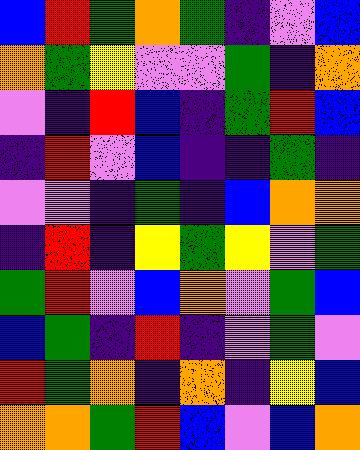[["blue", "red", "green", "orange", "green", "indigo", "violet", "blue"], ["orange", "green", "yellow", "violet", "violet", "green", "indigo", "orange"], ["violet", "indigo", "red", "blue", "indigo", "green", "red", "blue"], ["indigo", "red", "violet", "blue", "indigo", "indigo", "green", "indigo"], ["violet", "violet", "indigo", "green", "indigo", "blue", "orange", "orange"], ["indigo", "red", "indigo", "yellow", "green", "yellow", "violet", "green"], ["green", "red", "violet", "blue", "orange", "violet", "green", "blue"], ["blue", "green", "indigo", "red", "indigo", "violet", "green", "violet"], ["red", "green", "orange", "indigo", "orange", "indigo", "yellow", "blue"], ["orange", "orange", "green", "red", "blue", "violet", "blue", "orange"]]